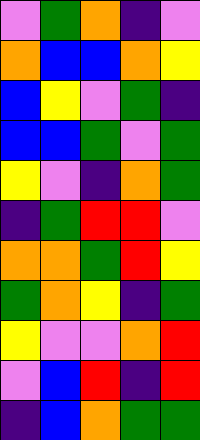[["violet", "green", "orange", "indigo", "violet"], ["orange", "blue", "blue", "orange", "yellow"], ["blue", "yellow", "violet", "green", "indigo"], ["blue", "blue", "green", "violet", "green"], ["yellow", "violet", "indigo", "orange", "green"], ["indigo", "green", "red", "red", "violet"], ["orange", "orange", "green", "red", "yellow"], ["green", "orange", "yellow", "indigo", "green"], ["yellow", "violet", "violet", "orange", "red"], ["violet", "blue", "red", "indigo", "red"], ["indigo", "blue", "orange", "green", "green"]]